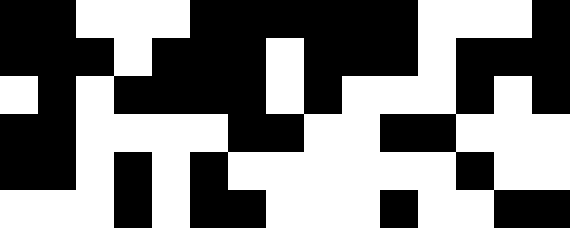[["black", "black", "white", "white", "white", "black", "black", "black", "black", "black", "black", "white", "white", "white", "black"], ["black", "black", "black", "white", "black", "black", "black", "white", "black", "black", "black", "white", "black", "black", "black"], ["white", "black", "white", "black", "black", "black", "black", "white", "black", "white", "white", "white", "black", "white", "black"], ["black", "black", "white", "white", "white", "white", "black", "black", "white", "white", "black", "black", "white", "white", "white"], ["black", "black", "white", "black", "white", "black", "white", "white", "white", "white", "white", "white", "black", "white", "white"], ["white", "white", "white", "black", "white", "black", "black", "white", "white", "white", "black", "white", "white", "black", "black"]]